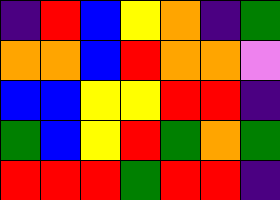[["indigo", "red", "blue", "yellow", "orange", "indigo", "green"], ["orange", "orange", "blue", "red", "orange", "orange", "violet"], ["blue", "blue", "yellow", "yellow", "red", "red", "indigo"], ["green", "blue", "yellow", "red", "green", "orange", "green"], ["red", "red", "red", "green", "red", "red", "indigo"]]